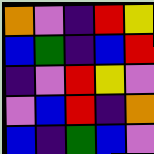[["orange", "violet", "indigo", "red", "yellow"], ["blue", "green", "indigo", "blue", "red"], ["indigo", "violet", "red", "yellow", "violet"], ["violet", "blue", "red", "indigo", "orange"], ["blue", "indigo", "green", "blue", "violet"]]